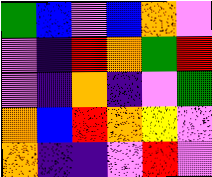[["green", "blue", "violet", "blue", "orange", "violet"], ["violet", "indigo", "red", "orange", "green", "red"], ["violet", "indigo", "orange", "indigo", "violet", "green"], ["orange", "blue", "red", "orange", "yellow", "violet"], ["orange", "indigo", "indigo", "violet", "red", "violet"]]